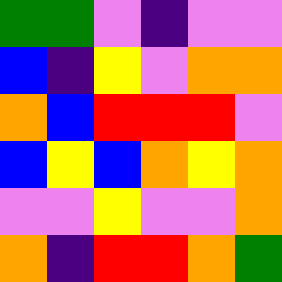[["green", "green", "violet", "indigo", "violet", "violet"], ["blue", "indigo", "yellow", "violet", "orange", "orange"], ["orange", "blue", "red", "red", "red", "violet"], ["blue", "yellow", "blue", "orange", "yellow", "orange"], ["violet", "violet", "yellow", "violet", "violet", "orange"], ["orange", "indigo", "red", "red", "orange", "green"]]